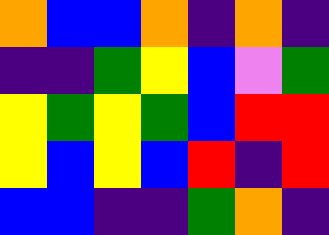[["orange", "blue", "blue", "orange", "indigo", "orange", "indigo"], ["indigo", "indigo", "green", "yellow", "blue", "violet", "green"], ["yellow", "green", "yellow", "green", "blue", "red", "red"], ["yellow", "blue", "yellow", "blue", "red", "indigo", "red"], ["blue", "blue", "indigo", "indigo", "green", "orange", "indigo"]]